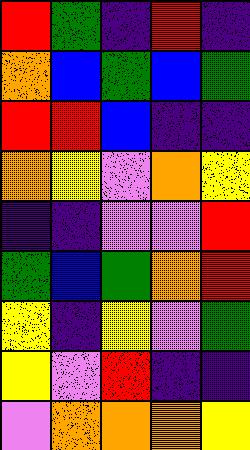[["red", "green", "indigo", "red", "indigo"], ["orange", "blue", "green", "blue", "green"], ["red", "red", "blue", "indigo", "indigo"], ["orange", "yellow", "violet", "orange", "yellow"], ["indigo", "indigo", "violet", "violet", "red"], ["green", "blue", "green", "orange", "red"], ["yellow", "indigo", "yellow", "violet", "green"], ["yellow", "violet", "red", "indigo", "indigo"], ["violet", "orange", "orange", "orange", "yellow"]]